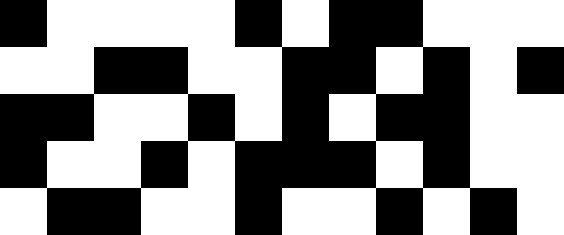[["black", "white", "white", "white", "white", "black", "white", "black", "black", "white", "white", "white"], ["white", "white", "black", "black", "white", "white", "black", "black", "white", "black", "white", "black"], ["black", "black", "white", "white", "black", "white", "black", "white", "black", "black", "white", "white"], ["black", "white", "white", "black", "white", "black", "black", "black", "white", "black", "white", "white"], ["white", "black", "black", "white", "white", "black", "white", "white", "black", "white", "black", "white"]]